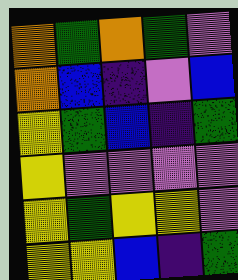[["orange", "green", "orange", "green", "violet"], ["orange", "blue", "indigo", "violet", "blue"], ["yellow", "green", "blue", "indigo", "green"], ["yellow", "violet", "violet", "violet", "violet"], ["yellow", "green", "yellow", "yellow", "violet"], ["yellow", "yellow", "blue", "indigo", "green"]]